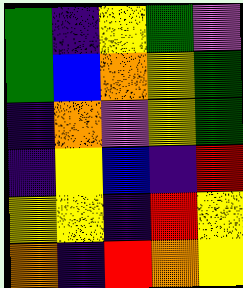[["green", "indigo", "yellow", "green", "violet"], ["green", "blue", "orange", "yellow", "green"], ["indigo", "orange", "violet", "yellow", "green"], ["indigo", "yellow", "blue", "indigo", "red"], ["yellow", "yellow", "indigo", "red", "yellow"], ["orange", "indigo", "red", "orange", "yellow"]]